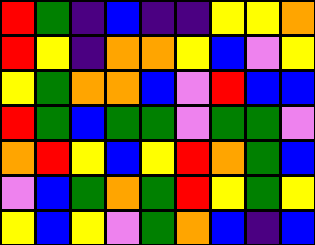[["red", "green", "indigo", "blue", "indigo", "indigo", "yellow", "yellow", "orange"], ["red", "yellow", "indigo", "orange", "orange", "yellow", "blue", "violet", "yellow"], ["yellow", "green", "orange", "orange", "blue", "violet", "red", "blue", "blue"], ["red", "green", "blue", "green", "green", "violet", "green", "green", "violet"], ["orange", "red", "yellow", "blue", "yellow", "red", "orange", "green", "blue"], ["violet", "blue", "green", "orange", "green", "red", "yellow", "green", "yellow"], ["yellow", "blue", "yellow", "violet", "green", "orange", "blue", "indigo", "blue"]]